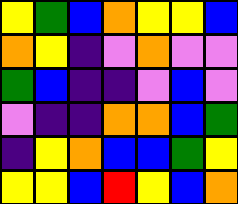[["yellow", "green", "blue", "orange", "yellow", "yellow", "blue"], ["orange", "yellow", "indigo", "violet", "orange", "violet", "violet"], ["green", "blue", "indigo", "indigo", "violet", "blue", "violet"], ["violet", "indigo", "indigo", "orange", "orange", "blue", "green"], ["indigo", "yellow", "orange", "blue", "blue", "green", "yellow"], ["yellow", "yellow", "blue", "red", "yellow", "blue", "orange"]]